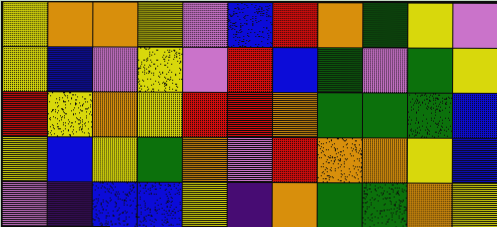[["yellow", "orange", "orange", "yellow", "violet", "blue", "red", "orange", "green", "yellow", "violet"], ["yellow", "blue", "violet", "yellow", "violet", "red", "blue", "green", "violet", "green", "yellow"], ["red", "yellow", "orange", "yellow", "red", "red", "orange", "green", "green", "green", "blue"], ["yellow", "blue", "yellow", "green", "orange", "violet", "red", "orange", "orange", "yellow", "blue"], ["violet", "indigo", "blue", "blue", "yellow", "indigo", "orange", "green", "green", "orange", "yellow"]]